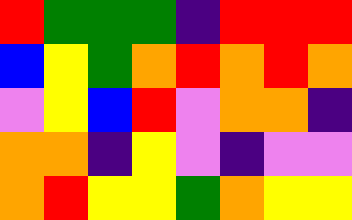[["red", "green", "green", "green", "indigo", "red", "red", "red"], ["blue", "yellow", "green", "orange", "red", "orange", "red", "orange"], ["violet", "yellow", "blue", "red", "violet", "orange", "orange", "indigo"], ["orange", "orange", "indigo", "yellow", "violet", "indigo", "violet", "violet"], ["orange", "red", "yellow", "yellow", "green", "orange", "yellow", "yellow"]]